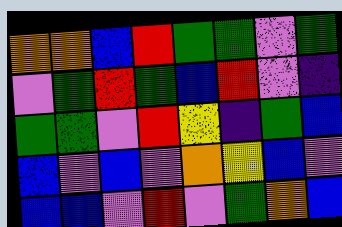[["orange", "orange", "blue", "red", "green", "green", "violet", "green"], ["violet", "green", "red", "green", "blue", "red", "violet", "indigo"], ["green", "green", "violet", "red", "yellow", "indigo", "green", "blue"], ["blue", "violet", "blue", "violet", "orange", "yellow", "blue", "violet"], ["blue", "blue", "violet", "red", "violet", "green", "orange", "blue"]]